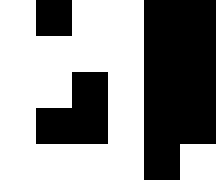[["white", "black", "white", "white", "black", "black"], ["white", "white", "white", "white", "black", "black"], ["white", "white", "black", "white", "black", "black"], ["white", "black", "black", "white", "black", "black"], ["white", "white", "white", "white", "black", "white"]]